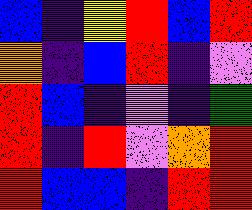[["blue", "indigo", "yellow", "red", "blue", "red"], ["orange", "indigo", "blue", "red", "indigo", "violet"], ["red", "blue", "indigo", "violet", "indigo", "green"], ["red", "indigo", "red", "violet", "orange", "red"], ["red", "blue", "blue", "indigo", "red", "red"]]